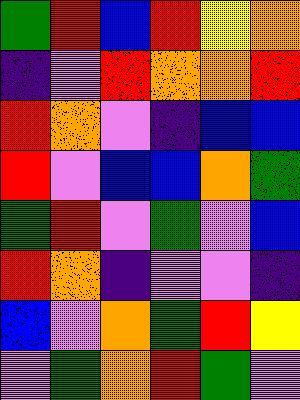[["green", "red", "blue", "red", "yellow", "orange"], ["indigo", "violet", "red", "orange", "orange", "red"], ["red", "orange", "violet", "indigo", "blue", "blue"], ["red", "violet", "blue", "blue", "orange", "green"], ["green", "red", "violet", "green", "violet", "blue"], ["red", "orange", "indigo", "violet", "violet", "indigo"], ["blue", "violet", "orange", "green", "red", "yellow"], ["violet", "green", "orange", "red", "green", "violet"]]